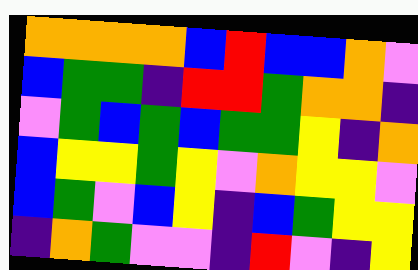[["orange", "orange", "orange", "orange", "blue", "red", "blue", "blue", "orange", "violet"], ["blue", "green", "green", "indigo", "red", "red", "green", "orange", "orange", "indigo"], ["violet", "green", "blue", "green", "blue", "green", "green", "yellow", "indigo", "orange"], ["blue", "yellow", "yellow", "green", "yellow", "violet", "orange", "yellow", "yellow", "violet"], ["blue", "green", "violet", "blue", "yellow", "indigo", "blue", "green", "yellow", "yellow"], ["indigo", "orange", "green", "violet", "violet", "indigo", "red", "violet", "indigo", "yellow"]]